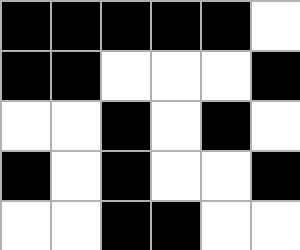[["black", "black", "black", "black", "black", "white"], ["black", "black", "white", "white", "white", "black"], ["white", "white", "black", "white", "black", "white"], ["black", "white", "black", "white", "white", "black"], ["white", "white", "black", "black", "white", "white"]]